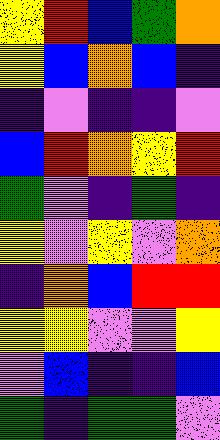[["yellow", "red", "blue", "green", "orange"], ["yellow", "blue", "orange", "blue", "indigo"], ["indigo", "violet", "indigo", "indigo", "violet"], ["blue", "red", "orange", "yellow", "red"], ["green", "violet", "indigo", "green", "indigo"], ["yellow", "violet", "yellow", "violet", "orange"], ["indigo", "orange", "blue", "red", "red"], ["yellow", "yellow", "violet", "violet", "yellow"], ["violet", "blue", "indigo", "indigo", "blue"], ["green", "indigo", "green", "green", "violet"]]